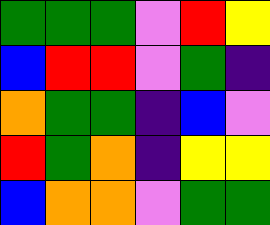[["green", "green", "green", "violet", "red", "yellow"], ["blue", "red", "red", "violet", "green", "indigo"], ["orange", "green", "green", "indigo", "blue", "violet"], ["red", "green", "orange", "indigo", "yellow", "yellow"], ["blue", "orange", "orange", "violet", "green", "green"]]